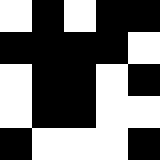[["white", "black", "white", "black", "black"], ["black", "black", "black", "black", "white"], ["white", "black", "black", "white", "black"], ["white", "black", "black", "white", "white"], ["black", "white", "white", "white", "black"]]